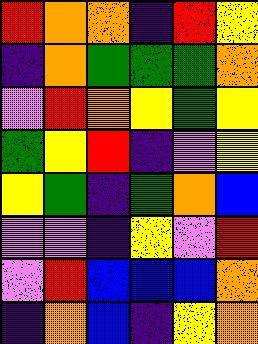[["red", "orange", "orange", "indigo", "red", "yellow"], ["indigo", "orange", "green", "green", "green", "orange"], ["violet", "red", "orange", "yellow", "green", "yellow"], ["green", "yellow", "red", "indigo", "violet", "yellow"], ["yellow", "green", "indigo", "green", "orange", "blue"], ["violet", "violet", "indigo", "yellow", "violet", "red"], ["violet", "red", "blue", "blue", "blue", "orange"], ["indigo", "orange", "blue", "indigo", "yellow", "orange"]]